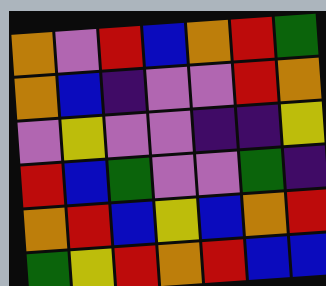[["orange", "violet", "red", "blue", "orange", "red", "green"], ["orange", "blue", "indigo", "violet", "violet", "red", "orange"], ["violet", "yellow", "violet", "violet", "indigo", "indigo", "yellow"], ["red", "blue", "green", "violet", "violet", "green", "indigo"], ["orange", "red", "blue", "yellow", "blue", "orange", "red"], ["green", "yellow", "red", "orange", "red", "blue", "blue"]]